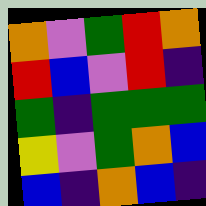[["orange", "violet", "green", "red", "orange"], ["red", "blue", "violet", "red", "indigo"], ["green", "indigo", "green", "green", "green"], ["yellow", "violet", "green", "orange", "blue"], ["blue", "indigo", "orange", "blue", "indigo"]]